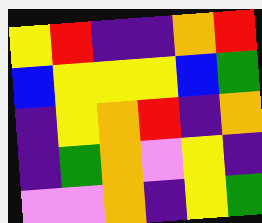[["yellow", "red", "indigo", "indigo", "orange", "red"], ["blue", "yellow", "yellow", "yellow", "blue", "green"], ["indigo", "yellow", "orange", "red", "indigo", "orange"], ["indigo", "green", "orange", "violet", "yellow", "indigo"], ["violet", "violet", "orange", "indigo", "yellow", "green"]]